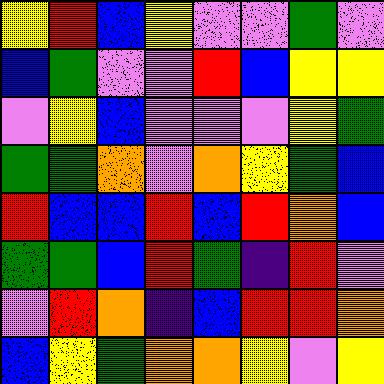[["yellow", "red", "blue", "yellow", "violet", "violet", "green", "violet"], ["blue", "green", "violet", "violet", "red", "blue", "yellow", "yellow"], ["violet", "yellow", "blue", "violet", "violet", "violet", "yellow", "green"], ["green", "green", "orange", "violet", "orange", "yellow", "green", "blue"], ["red", "blue", "blue", "red", "blue", "red", "orange", "blue"], ["green", "green", "blue", "red", "green", "indigo", "red", "violet"], ["violet", "red", "orange", "indigo", "blue", "red", "red", "orange"], ["blue", "yellow", "green", "orange", "orange", "yellow", "violet", "yellow"]]